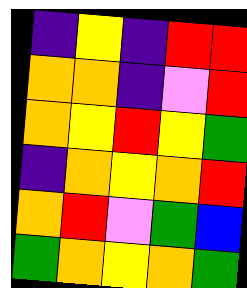[["indigo", "yellow", "indigo", "red", "red"], ["orange", "orange", "indigo", "violet", "red"], ["orange", "yellow", "red", "yellow", "green"], ["indigo", "orange", "yellow", "orange", "red"], ["orange", "red", "violet", "green", "blue"], ["green", "orange", "yellow", "orange", "green"]]